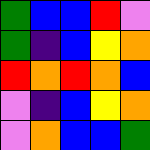[["green", "blue", "blue", "red", "violet"], ["green", "indigo", "blue", "yellow", "orange"], ["red", "orange", "red", "orange", "blue"], ["violet", "indigo", "blue", "yellow", "orange"], ["violet", "orange", "blue", "blue", "green"]]